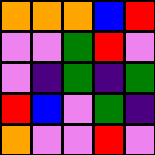[["orange", "orange", "orange", "blue", "red"], ["violet", "violet", "green", "red", "violet"], ["violet", "indigo", "green", "indigo", "green"], ["red", "blue", "violet", "green", "indigo"], ["orange", "violet", "violet", "red", "violet"]]